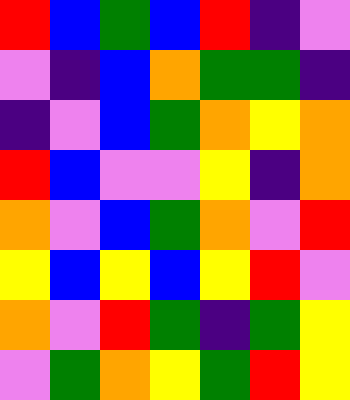[["red", "blue", "green", "blue", "red", "indigo", "violet"], ["violet", "indigo", "blue", "orange", "green", "green", "indigo"], ["indigo", "violet", "blue", "green", "orange", "yellow", "orange"], ["red", "blue", "violet", "violet", "yellow", "indigo", "orange"], ["orange", "violet", "blue", "green", "orange", "violet", "red"], ["yellow", "blue", "yellow", "blue", "yellow", "red", "violet"], ["orange", "violet", "red", "green", "indigo", "green", "yellow"], ["violet", "green", "orange", "yellow", "green", "red", "yellow"]]